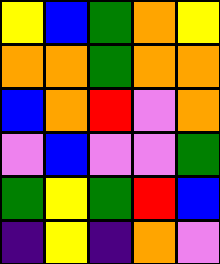[["yellow", "blue", "green", "orange", "yellow"], ["orange", "orange", "green", "orange", "orange"], ["blue", "orange", "red", "violet", "orange"], ["violet", "blue", "violet", "violet", "green"], ["green", "yellow", "green", "red", "blue"], ["indigo", "yellow", "indigo", "orange", "violet"]]